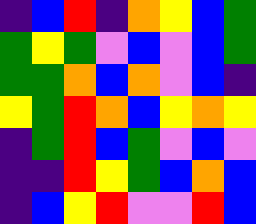[["indigo", "blue", "red", "indigo", "orange", "yellow", "blue", "green"], ["green", "yellow", "green", "violet", "blue", "violet", "blue", "green"], ["green", "green", "orange", "blue", "orange", "violet", "blue", "indigo"], ["yellow", "green", "red", "orange", "blue", "yellow", "orange", "yellow"], ["indigo", "green", "red", "blue", "green", "violet", "blue", "violet"], ["indigo", "indigo", "red", "yellow", "green", "blue", "orange", "blue"], ["indigo", "blue", "yellow", "red", "violet", "violet", "red", "blue"]]